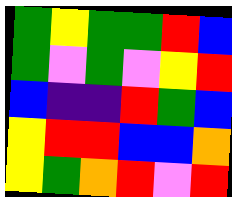[["green", "yellow", "green", "green", "red", "blue"], ["green", "violet", "green", "violet", "yellow", "red"], ["blue", "indigo", "indigo", "red", "green", "blue"], ["yellow", "red", "red", "blue", "blue", "orange"], ["yellow", "green", "orange", "red", "violet", "red"]]